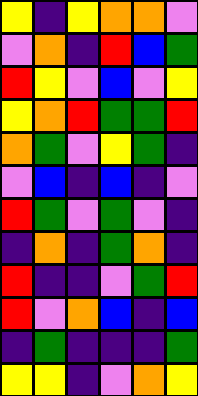[["yellow", "indigo", "yellow", "orange", "orange", "violet"], ["violet", "orange", "indigo", "red", "blue", "green"], ["red", "yellow", "violet", "blue", "violet", "yellow"], ["yellow", "orange", "red", "green", "green", "red"], ["orange", "green", "violet", "yellow", "green", "indigo"], ["violet", "blue", "indigo", "blue", "indigo", "violet"], ["red", "green", "violet", "green", "violet", "indigo"], ["indigo", "orange", "indigo", "green", "orange", "indigo"], ["red", "indigo", "indigo", "violet", "green", "red"], ["red", "violet", "orange", "blue", "indigo", "blue"], ["indigo", "green", "indigo", "indigo", "indigo", "green"], ["yellow", "yellow", "indigo", "violet", "orange", "yellow"]]